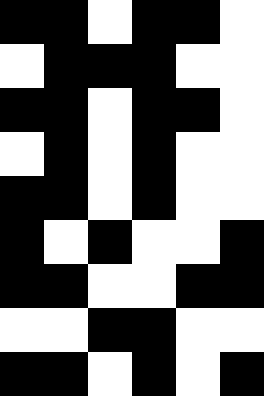[["black", "black", "white", "black", "black", "white"], ["white", "black", "black", "black", "white", "white"], ["black", "black", "white", "black", "black", "white"], ["white", "black", "white", "black", "white", "white"], ["black", "black", "white", "black", "white", "white"], ["black", "white", "black", "white", "white", "black"], ["black", "black", "white", "white", "black", "black"], ["white", "white", "black", "black", "white", "white"], ["black", "black", "white", "black", "white", "black"]]